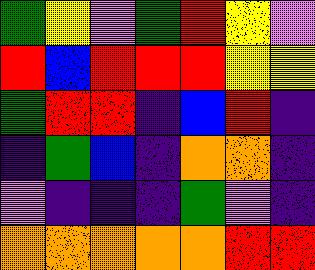[["green", "yellow", "violet", "green", "red", "yellow", "violet"], ["red", "blue", "red", "red", "red", "yellow", "yellow"], ["green", "red", "red", "indigo", "blue", "red", "indigo"], ["indigo", "green", "blue", "indigo", "orange", "orange", "indigo"], ["violet", "indigo", "indigo", "indigo", "green", "violet", "indigo"], ["orange", "orange", "orange", "orange", "orange", "red", "red"]]